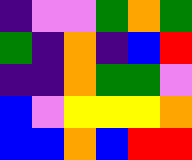[["indigo", "violet", "violet", "green", "orange", "green"], ["green", "indigo", "orange", "indigo", "blue", "red"], ["indigo", "indigo", "orange", "green", "green", "violet"], ["blue", "violet", "yellow", "yellow", "yellow", "orange"], ["blue", "blue", "orange", "blue", "red", "red"]]